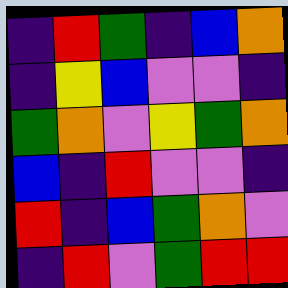[["indigo", "red", "green", "indigo", "blue", "orange"], ["indigo", "yellow", "blue", "violet", "violet", "indigo"], ["green", "orange", "violet", "yellow", "green", "orange"], ["blue", "indigo", "red", "violet", "violet", "indigo"], ["red", "indigo", "blue", "green", "orange", "violet"], ["indigo", "red", "violet", "green", "red", "red"]]